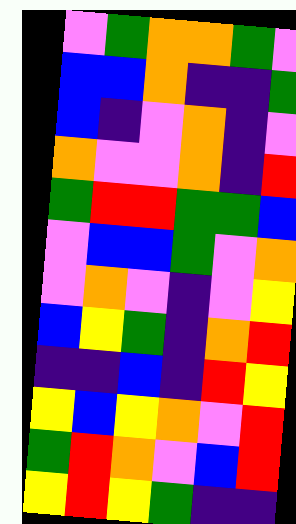[["violet", "green", "orange", "orange", "green", "violet"], ["blue", "blue", "orange", "indigo", "indigo", "green"], ["blue", "indigo", "violet", "orange", "indigo", "violet"], ["orange", "violet", "violet", "orange", "indigo", "red"], ["green", "red", "red", "green", "green", "blue"], ["violet", "blue", "blue", "green", "violet", "orange"], ["violet", "orange", "violet", "indigo", "violet", "yellow"], ["blue", "yellow", "green", "indigo", "orange", "red"], ["indigo", "indigo", "blue", "indigo", "red", "yellow"], ["yellow", "blue", "yellow", "orange", "violet", "red"], ["green", "red", "orange", "violet", "blue", "red"], ["yellow", "red", "yellow", "green", "indigo", "indigo"]]